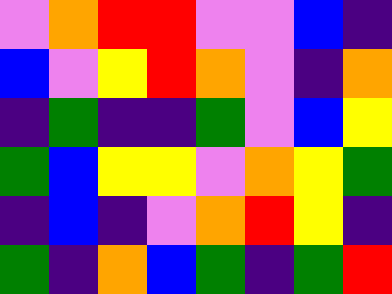[["violet", "orange", "red", "red", "violet", "violet", "blue", "indigo"], ["blue", "violet", "yellow", "red", "orange", "violet", "indigo", "orange"], ["indigo", "green", "indigo", "indigo", "green", "violet", "blue", "yellow"], ["green", "blue", "yellow", "yellow", "violet", "orange", "yellow", "green"], ["indigo", "blue", "indigo", "violet", "orange", "red", "yellow", "indigo"], ["green", "indigo", "orange", "blue", "green", "indigo", "green", "red"]]